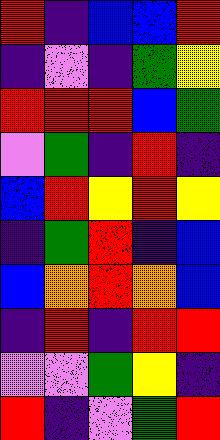[["red", "indigo", "blue", "blue", "red"], ["indigo", "violet", "indigo", "green", "yellow"], ["red", "red", "red", "blue", "green"], ["violet", "green", "indigo", "red", "indigo"], ["blue", "red", "yellow", "red", "yellow"], ["indigo", "green", "red", "indigo", "blue"], ["blue", "orange", "red", "orange", "blue"], ["indigo", "red", "indigo", "red", "red"], ["violet", "violet", "green", "yellow", "indigo"], ["red", "indigo", "violet", "green", "red"]]